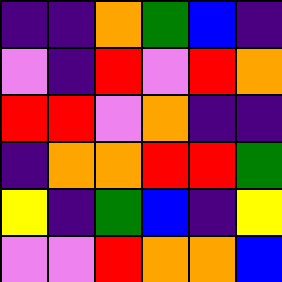[["indigo", "indigo", "orange", "green", "blue", "indigo"], ["violet", "indigo", "red", "violet", "red", "orange"], ["red", "red", "violet", "orange", "indigo", "indigo"], ["indigo", "orange", "orange", "red", "red", "green"], ["yellow", "indigo", "green", "blue", "indigo", "yellow"], ["violet", "violet", "red", "orange", "orange", "blue"]]